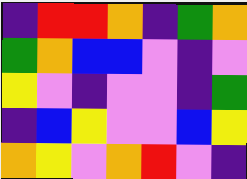[["indigo", "red", "red", "orange", "indigo", "green", "orange"], ["green", "orange", "blue", "blue", "violet", "indigo", "violet"], ["yellow", "violet", "indigo", "violet", "violet", "indigo", "green"], ["indigo", "blue", "yellow", "violet", "violet", "blue", "yellow"], ["orange", "yellow", "violet", "orange", "red", "violet", "indigo"]]